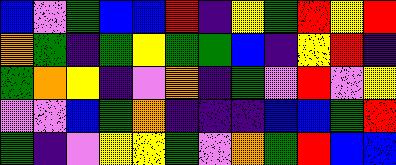[["blue", "violet", "green", "blue", "blue", "red", "indigo", "yellow", "green", "red", "yellow", "red"], ["orange", "green", "indigo", "green", "yellow", "green", "green", "blue", "indigo", "yellow", "red", "indigo"], ["green", "orange", "yellow", "indigo", "violet", "orange", "indigo", "green", "violet", "red", "violet", "yellow"], ["violet", "violet", "blue", "green", "orange", "indigo", "indigo", "indigo", "blue", "blue", "green", "red"], ["green", "indigo", "violet", "yellow", "yellow", "green", "violet", "orange", "green", "red", "blue", "blue"]]